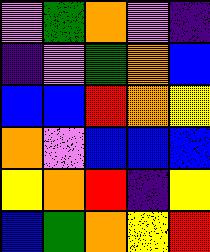[["violet", "green", "orange", "violet", "indigo"], ["indigo", "violet", "green", "orange", "blue"], ["blue", "blue", "red", "orange", "yellow"], ["orange", "violet", "blue", "blue", "blue"], ["yellow", "orange", "red", "indigo", "yellow"], ["blue", "green", "orange", "yellow", "red"]]